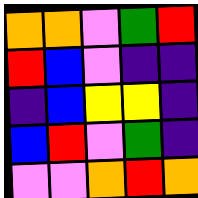[["orange", "orange", "violet", "green", "red"], ["red", "blue", "violet", "indigo", "indigo"], ["indigo", "blue", "yellow", "yellow", "indigo"], ["blue", "red", "violet", "green", "indigo"], ["violet", "violet", "orange", "red", "orange"]]